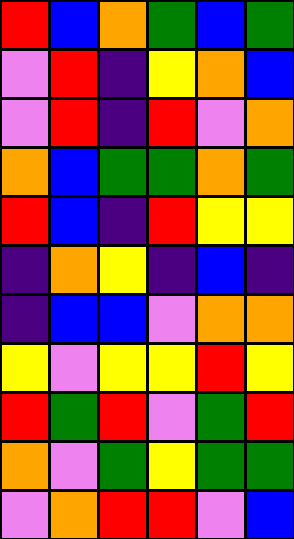[["red", "blue", "orange", "green", "blue", "green"], ["violet", "red", "indigo", "yellow", "orange", "blue"], ["violet", "red", "indigo", "red", "violet", "orange"], ["orange", "blue", "green", "green", "orange", "green"], ["red", "blue", "indigo", "red", "yellow", "yellow"], ["indigo", "orange", "yellow", "indigo", "blue", "indigo"], ["indigo", "blue", "blue", "violet", "orange", "orange"], ["yellow", "violet", "yellow", "yellow", "red", "yellow"], ["red", "green", "red", "violet", "green", "red"], ["orange", "violet", "green", "yellow", "green", "green"], ["violet", "orange", "red", "red", "violet", "blue"]]